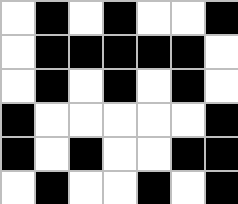[["white", "black", "white", "black", "white", "white", "black"], ["white", "black", "black", "black", "black", "black", "white"], ["white", "black", "white", "black", "white", "black", "white"], ["black", "white", "white", "white", "white", "white", "black"], ["black", "white", "black", "white", "white", "black", "black"], ["white", "black", "white", "white", "black", "white", "black"]]